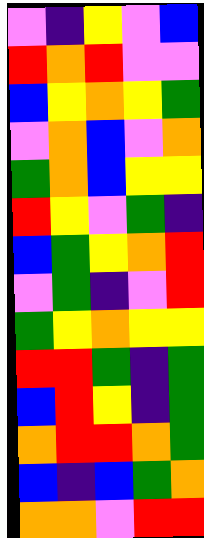[["violet", "indigo", "yellow", "violet", "blue"], ["red", "orange", "red", "violet", "violet"], ["blue", "yellow", "orange", "yellow", "green"], ["violet", "orange", "blue", "violet", "orange"], ["green", "orange", "blue", "yellow", "yellow"], ["red", "yellow", "violet", "green", "indigo"], ["blue", "green", "yellow", "orange", "red"], ["violet", "green", "indigo", "violet", "red"], ["green", "yellow", "orange", "yellow", "yellow"], ["red", "red", "green", "indigo", "green"], ["blue", "red", "yellow", "indigo", "green"], ["orange", "red", "red", "orange", "green"], ["blue", "indigo", "blue", "green", "orange"], ["orange", "orange", "violet", "red", "red"]]